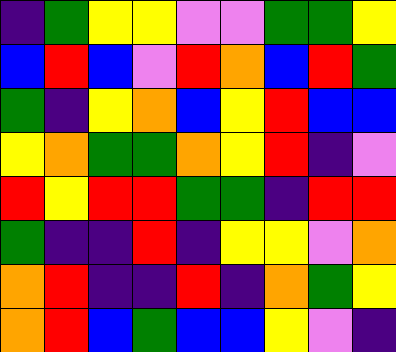[["indigo", "green", "yellow", "yellow", "violet", "violet", "green", "green", "yellow"], ["blue", "red", "blue", "violet", "red", "orange", "blue", "red", "green"], ["green", "indigo", "yellow", "orange", "blue", "yellow", "red", "blue", "blue"], ["yellow", "orange", "green", "green", "orange", "yellow", "red", "indigo", "violet"], ["red", "yellow", "red", "red", "green", "green", "indigo", "red", "red"], ["green", "indigo", "indigo", "red", "indigo", "yellow", "yellow", "violet", "orange"], ["orange", "red", "indigo", "indigo", "red", "indigo", "orange", "green", "yellow"], ["orange", "red", "blue", "green", "blue", "blue", "yellow", "violet", "indigo"]]